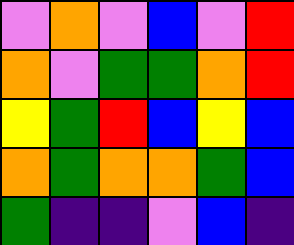[["violet", "orange", "violet", "blue", "violet", "red"], ["orange", "violet", "green", "green", "orange", "red"], ["yellow", "green", "red", "blue", "yellow", "blue"], ["orange", "green", "orange", "orange", "green", "blue"], ["green", "indigo", "indigo", "violet", "blue", "indigo"]]